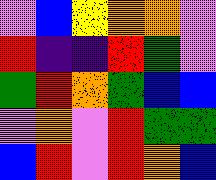[["violet", "blue", "yellow", "orange", "orange", "violet"], ["red", "indigo", "indigo", "red", "green", "violet"], ["green", "red", "orange", "green", "blue", "blue"], ["violet", "orange", "violet", "red", "green", "green"], ["blue", "red", "violet", "red", "orange", "blue"]]